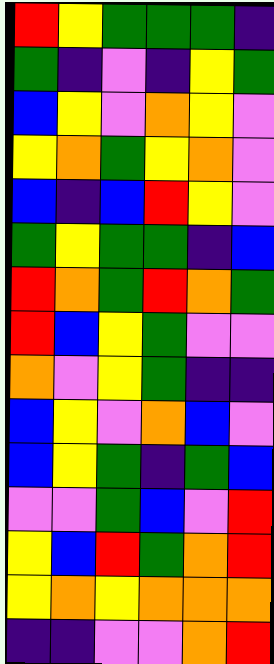[["red", "yellow", "green", "green", "green", "indigo"], ["green", "indigo", "violet", "indigo", "yellow", "green"], ["blue", "yellow", "violet", "orange", "yellow", "violet"], ["yellow", "orange", "green", "yellow", "orange", "violet"], ["blue", "indigo", "blue", "red", "yellow", "violet"], ["green", "yellow", "green", "green", "indigo", "blue"], ["red", "orange", "green", "red", "orange", "green"], ["red", "blue", "yellow", "green", "violet", "violet"], ["orange", "violet", "yellow", "green", "indigo", "indigo"], ["blue", "yellow", "violet", "orange", "blue", "violet"], ["blue", "yellow", "green", "indigo", "green", "blue"], ["violet", "violet", "green", "blue", "violet", "red"], ["yellow", "blue", "red", "green", "orange", "red"], ["yellow", "orange", "yellow", "orange", "orange", "orange"], ["indigo", "indigo", "violet", "violet", "orange", "red"]]